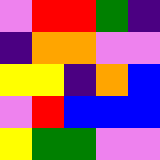[["violet", "red", "red", "green", "indigo"], ["indigo", "orange", "orange", "violet", "violet"], ["yellow", "yellow", "indigo", "orange", "blue"], ["violet", "red", "blue", "blue", "blue"], ["yellow", "green", "green", "violet", "violet"]]